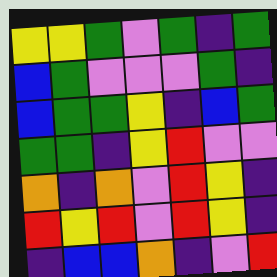[["yellow", "yellow", "green", "violet", "green", "indigo", "green"], ["blue", "green", "violet", "violet", "violet", "green", "indigo"], ["blue", "green", "green", "yellow", "indigo", "blue", "green"], ["green", "green", "indigo", "yellow", "red", "violet", "violet"], ["orange", "indigo", "orange", "violet", "red", "yellow", "indigo"], ["red", "yellow", "red", "violet", "red", "yellow", "indigo"], ["indigo", "blue", "blue", "orange", "indigo", "violet", "red"]]